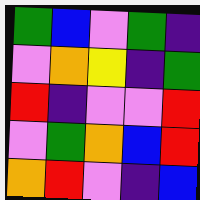[["green", "blue", "violet", "green", "indigo"], ["violet", "orange", "yellow", "indigo", "green"], ["red", "indigo", "violet", "violet", "red"], ["violet", "green", "orange", "blue", "red"], ["orange", "red", "violet", "indigo", "blue"]]